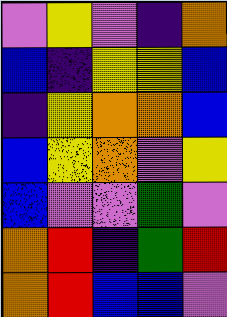[["violet", "yellow", "violet", "indigo", "orange"], ["blue", "indigo", "yellow", "yellow", "blue"], ["indigo", "yellow", "orange", "orange", "blue"], ["blue", "yellow", "orange", "violet", "yellow"], ["blue", "violet", "violet", "green", "violet"], ["orange", "red", "indigo", "green", "red"], ["orange", "red", "blue", "blue", "violet"]]